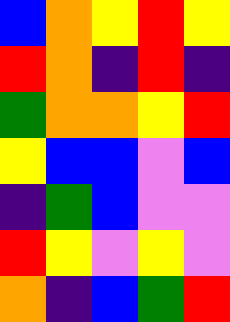[["blue", "orange", "yellow", "red", "yellow"], ["red", "orange", "indigo", "red", "indigo"], ["green", "orange", "orange", "yellow", "red"], ["yellow", "blue", "blue", "violet", "blue"], ["indigo", "green", "blue", "violet", "violet"], ["red", "yellow", "violet", "yellow", "violet"], ["orange", "indigo", "blue", "green", "red"]]